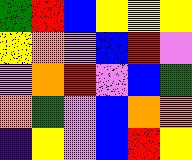[["green", "red", "blue", "yellow", "yellow", "yellow"], ["yellow", "orange", "violet", "blue", "red", "violet"], ["violet", "orange", "red", "violet", "blue", "green"], ["orange", "green", "violet", "blue", "orange", "orange"], ["indigo", "yellow", "violet", "blue", "red", "yellow"]]